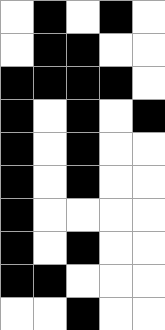[["white", "black", "white", "black", "white"], ["white", "black", "black", "white", "white"], ["black", "black", "black", "black", "white"], ["black", "white", "black", "white", "black"], ["black", "white", "black", "white", "white"], ["black", "white", "black", "white", "white"], ["black", "white", "white", "white", "white"], ["black", "white", "black", "white", "white"], ["black", "black", "white", "white", "white"], ["white", "white", "black", "white", "white"]]